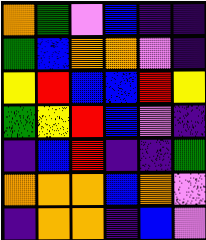[["orange", "green", "violet", "blue", "indigo", "indigo"], ["green", "blue", "orange", "orange", "violet", "indigo"], ["yellow", "red", "blue", "blue", "red", "yellow"], ["green", "yellow", "red", "blue", "violet", "indigo"], ["indigo", "blue", "red", "indigo", "indigo", "green"], ["orange", "orange", "orange", "blue", "orange", "violet"], ["indigo", "orange", "orange", "indigo", "blue", "violet"]]